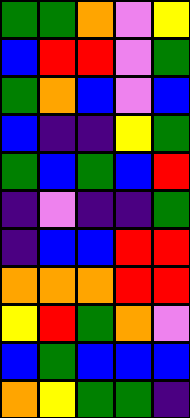[["green", "green", "orange", "violet", "yellow"], ["blue", "red", "red", "violet", "green"], ["green", "orange", "blue", "violet", "blue"], ["blue", "indigo", "indigo", "yellow", "green"], ["green", "blue", "green", "blue", "red"], ["indigo", "violet", "indigo", "indigo", "green"], ["indigo", "blue", "blue", "red", "red"], ["orange", "orange", "orange", "red", "red"], ["yellow", "red", "green", "orange", "violet"], ["blue", "green", "blue", "blue", "blue"], ["orange", "yellow", "green", "green", "indigo"]]